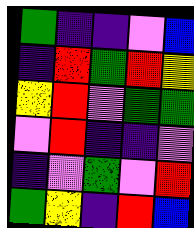[["green", "indigo", "indigo", "violet", "blue"], ["indigo", "red", "green", "red", "yellow"], ["yellow", "red", "violet", "green", "green"], ["violet", "red", "indigo", "indigo", "violet"], ["indigo", "violet", "green", "violet", "red"], ["green", "yellow", "indigo", "red", "blue"]]